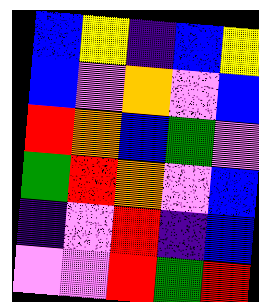[["blue", "yellow", "indigo", "blue", "yellow"], ["blue", "violet", "orange", "violet", "blue"], ["red", "orange", "blue", "green", "violet"], ["green", "red", "orange", "violet", "blue"], ["indigo", "violet", "red", "indigo", "blue"], ["violet", "violet", "red", "green", "red"]]